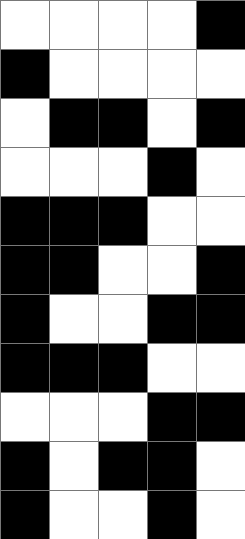[["white", "white", "white", "white", "black"], ["black", "white", "white", "white", "white"], ["white", "black", "black", "white", "black"], ["white", "white", "white", "black", "white"], ["black", "black", "black", "white", "white"], ["black", "black", "white", "white", "black"], ["black", "white", "white", "black", "black"], ["black", "black", "black", "white", "white"], ["white", "white", "white", "black", "black"], ["black", "white", "black", "black", "white"], ["black", "white", "white", "black", "white"]]